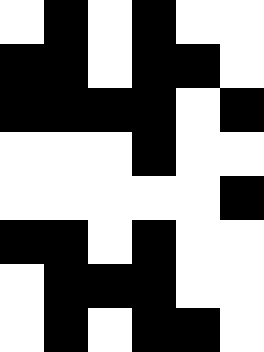[["white", "black", "white", "black", "white", "white"], ["black", "black", "white", "black", "black", "white"], ["black", "black", "black", "black", "white", "black"], ["white", "white", "white", "black", "white", "white"], ["white", "white", "white", "white", "white", "black"], ["black", "black", "white", "black", "white", "white"], ["white", "black", "black", "black", "white", "white"], ["white", "black", "white", "black", "black", "white"]]